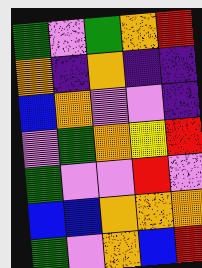[["green", "violet", "green", "orange", "red"], ["orange", "indigo", "orange", "indigo", "indigo"], ["blue", "orange", "violet", "violet", "indigo"], ["violet", "green", "orange", "yellow", "red"], ["green", "violet", "violet", "red", "violet"], ["blue", "blue", "orange", "orange", "orange"], ["green", "violet", "orange", "blue", "red"]]